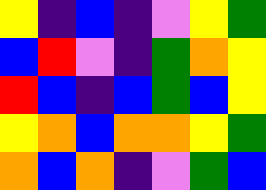[["yellow", "indigo", "blue", "indigo", "violet", "yellow", "green"], ["blue", "red", "violet", "indigo", "green", "orange", "yellow"], ["red", "blue", "indigo", "blue", "green", "blue", "yellow"], ["yellow", "orange", "blue", "orange", "orange", "yellow", "green"], ["orange", "blue", "orange", "indigo", "violet", "green", "blue"]]